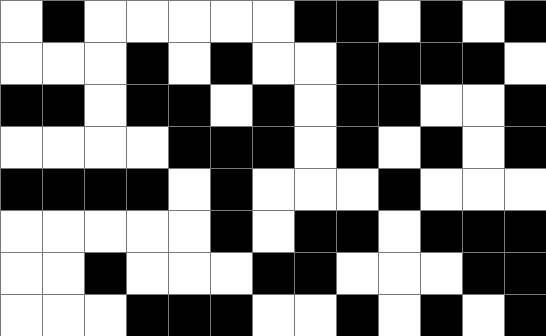[["white", "black", "white", "white", "white", "white", "white", "black", "black", "white", "black", "white", "black"], ["white", "white", "white", "black", "white", "black", "white", "white", "black", "black", "black", "black", "white"], ["black", "black", "white", "black", "black", "white", "black", "white", "black", "black", "white", "white", "black"], ["white", "white", "white", "white", "black", "black", "black", "white", "black", "white", "black", "white", "black"], ["black", "black", "black", "black", "white", "black", "white", "white", "white", "black", "white", "white", "white"], ["white", "white", "white", "white", "white", "black", "white", "black", "black", "white", "black", "black", "black"], ["white", "white", "black", "white", "white", "white", "black", "black", "white", "white", "white", "black", "black"], ["white", "white", "white", "black", "black", "black", "white", "white", "black", "white", "black", "white", "black"]]